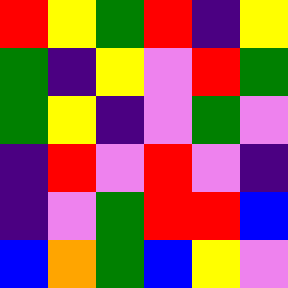[["red", "yellow", "green", "red", "indigo", "yellow"], ["green", "indigo", "yellow", "violet", "red", "green"], ["green", "yellow", "indigo", "violet", "green", "violet"], ["indigo", "red", "violet", "red", "violet", "indigo"], ["indigo", "violet", "green", "red", "red", "blue"], ["blue", "orange", "green", "blue", "yellow", "violet"]]